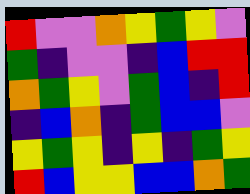[["red", "violet", "violet", "orange", "yellow", "green", "yellow", "violet"], ["green", "indigo", "violet", "violet", "indigo", "blue", "red", "red"], ["orange", "green", "yellow", "violet", "green", "blue", "indigo", "red"], ["indigo", "blue", "orange", "indigo", "green", "blue", "blue", "violet"], ["yellow", "green", "yellow", "indigo", "yellow", "indigo", "green", "yellow"], ["red", "blue", "yellow", "yellow", "blue", "blue", "orange", "green"]]